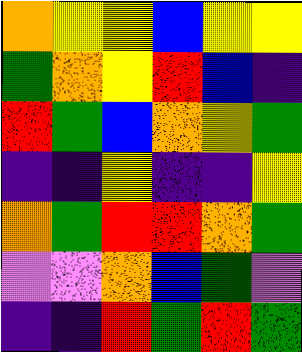[["orange", "yellow", "yellow", "blue", "yellow", "yellow"], ["green", "orange", "yellow", "red", "blue", "indigo"], ["red", "green", "blue", "orange", "yellow", "green"], ["indigo", "indigo", "yellow", "indigo", "indigo", "yellow"], ["orange", "green", "red", "red", "orange", "green"], ["violet", "violet", "orange", "blue", "green", "violet"], ["indigo", "indigo", "red", "green", "red", "green"]]